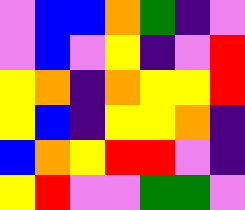[["violet", "blue", "blue", "orange", "green", "indigo", "violet"], ["violet", "blue", "violet", "yellow", "indigo", "violet", "red"], ["yellow", "orange", "indigo", "orange", "yellow", "yellow", "red"], ["yellow", "blue", "indigo", "yellow", "yellow", "orange", "indigo"], ["blue", "orange", "yellow", "red", "red", "violet", "indigo"], ["yellow", "red", "violet", "violet", "green", "green", "violet"]]